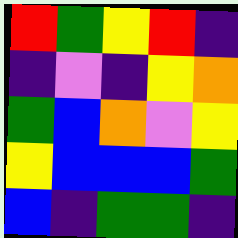[["red", "green", "yellow", "red", "indigo"], ["indigo", "violet", "indigo", "yellow", "orange"], ["green", "blue", "orange", "violet", "yellow"], ["yellow", "blue", "blue", "blue", "green"], ["blue", "indigo", "green", "green", "indigo"]]